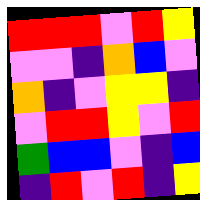[["red", "red", "red", "violet", "red", "yellow"], ["violet", "violet", "indigo", "orange", "blue", "violet"], ["orange", "indigo", "violet", "yellow", "yellow", "indigo"], ["violet", "red", "red", "yellow", "violet", "red"], ["green", "blue", "blue", "violet", "indigo", "blue"], ["indigo", "red", "violet", "red", "indigo", "yellow"]]